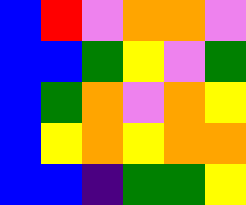[["blue", "red", "violet", "orange", "orange", "violet"], ["blue", "blue", "green", "yellow", "violet", "green"], ["blue", "green", "orange", "violet", "orange", "yellow"], ["blue", "yellow", "orange", "yellow", "orange", "orange"], ["blue", "blue", "indigo", "green", "green", "yellow"]]